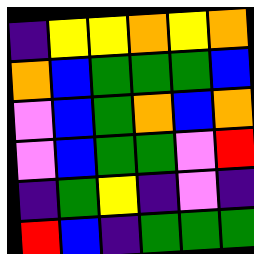[["indigo", "yellow", "yellow", "orange", "yellow", "orange"], ["orange", "blue", "green", "green", "green", "blue"], ["violet", "blue", "green", "orange", "blue", "orange"], ["violet", "blue", "green", "green", "violet", "red"], ["indigo", "green", "yellow", "indigo", "violet", "indigo"], ["red", "blue", "indigo", "green", "green", "green"]]